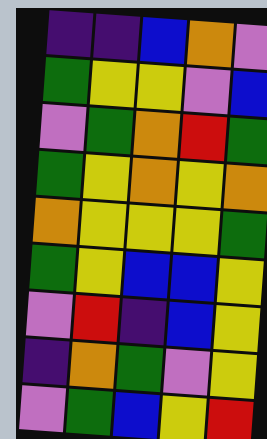[["indigo", "indigo", "blue", "orange", "violet"], ["green", "yellow", "yellow", "violet", "blue"], ["violet", "green", "orange", "red", "green"], ["green", "yellow", "orange", "yellow", "orange"], ["orange", "yellow", "yellow", "yellow", "green"], ["green", "yellow", "blue", "blue", "yellow"], ["violet", "red", "indigo", "blue", "yellow"], ["indigo", "orange", "green", "violet", "yellow"], ["violet", "green", "blue", "yellow", "red"]]